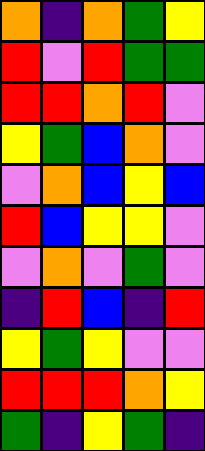[["orange", "indigo", "orange", "green", "yellow"], ["red", "violet", "red", "green", "green"], ["red", "red", "orange", "red", "violet"], ["yellow", "green", "blue", "orange", "violet"], ["violet", "orange", "blue", "yellow", "blue"], ["red", "blue", "yellow", "yellow", "violet"], ["violet", "orange", "violet", "green", "violet"], ["indigo", "red", "blue", "indigo", "red"], ["yellow", "green", "yellow", "violet", "violet"], ["red", "red", "red", "orange", "yellow"], ["green", "indigo", "yellow", "green", "indigo"]]